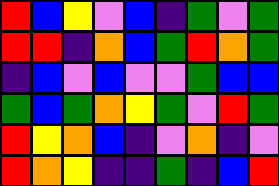[["red", "blue", "yellow", "violet", "blue", "indigo", "green", "violet", "green"], ["red", "red", "indigo", "orange", "blue", "green", "red", "orange", "green"], ["indigo", "blue", "violet", "blue", "violet", "violet", "green", "blue", "blue"], ["green", "blue", "green", "orange", "yellow", "green", "violet", "red", "green"], ["red", "yellow", "orange", "blue", "indigo", "violet", "orange", "indigo", "violet"], ["red", "orange", "yellow", "indigo", "indigo", "green", "indigo", "blue", "red"]]